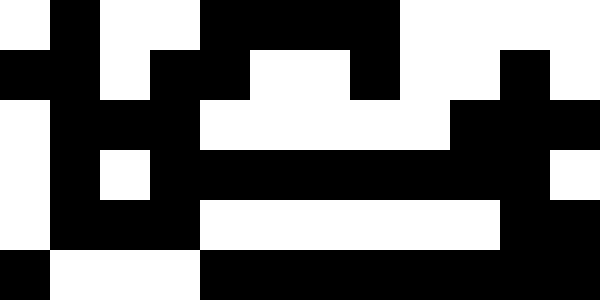[["white", "black", "white", "white", "black", "black", "black", "black", "white", "white", "white", "white"], ["black", "black", "white", "black", "black", "white", "white", "black", "white", "white", "black", "white"], ["white", "black", "black", "black", "white", "white", "white", "white", "white", "black", "black", "black"], ["white", "black", "white", "black", "black", "black", "black", "black", "black", "black", "black", "white"], ["white", "black", "black", "black", "white", "white", "white", "white", "white", "white", "black", "black"], ["black", "white", "white", "white", "black", "black", "black", "black", "black", "black", "black", "black"]]